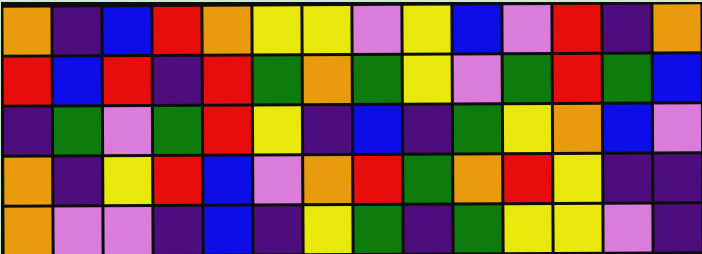[["orange", "indigo", "blue", "red", "orange", "yellow", "yellow", "violet", "yellow", "blue", "violet", "red", "indigo", "orange"], ["red", "blue", "red", "indigo", "red", "green", "orange", "green", "yellow", "violet", "green", "red", "green", "blue"], ["indigo", "green", "violet", "green", "red", "yellow", "indigo", "blue", "indigo", "green", "yellow", "orange", "blue", "violet"], ["orange", "indigo", "yellow", "red", "blue", "violet", "orange", "red", "green", "orange", "red", "yellow", "indigo", "indigo"], ["orange", "violet", "violet", "indigo", "blue", "indigo", "yellow", "green", "indigo", "green", "yellow", "yellow", "violet", "indigo"]]